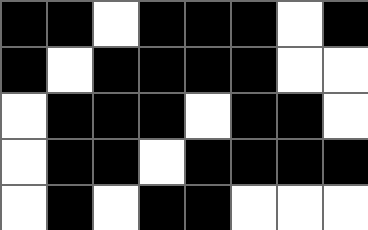[["black", "black", "white", "black", "black", "black", "white", "black"], ["black", "white", "black", "black", "black", "black", "white", "white"], ["white", "black", "black", "black", "white", "black", "black", "white"], ["white", "black", "black", "white", "black", "black", "black", "black"], ["white", "black", "white", "black", "black", "white", "white", "white"]]